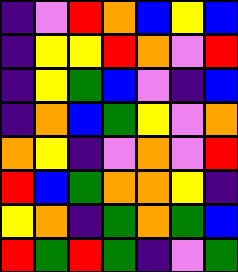[["indigo", "violet", "red", "orange", "blue", "yellow", "blue"], ["indigo", "yellow", "yellow", "red", "orange", "violet", "red"], ["indigo", "yellow", "green", "blue", "violet", "indigo", "blue"], ["indigo", "orange", "blue", "green", "yellow", "violet", "orange"], ["orange", "yellow", "indigo", "violet", "orange", "violet", "red"], ["red", "blue", "green", "orange", "orange", "yellow", "indigo"], ["yellow", "orange", "indigo", "green", "orange", "green", "blue"], ["red", "green", "red", "green", "indigo", "violet", "green"]]